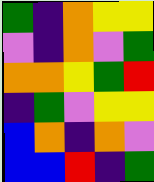[["green", "indigo", "orange", "yellow", "yellow"], ["violet", "indigo", "orange", "violet", "green"], ["orange", "orange", "yellow", "green", "red"], ["indigo", "green", "violet", "yellow", "yellow"], ["blue", "orange", "indigo", "orange", "violet"], ["blue", "blue", "red", "indigo", "green"]]